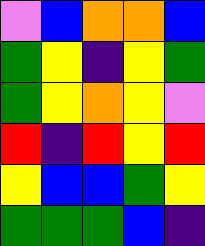[["violet", "blue", "orange", "orange", "blue"], ["green", "yellow", "indigo", "yellow", "green"], ["green", "yellow", "orange", "yellow", "violet"], ["red", "indigo", "red", "yellow", "red"], ["yellow", "blue", "blue", "green", "yellow"], ["green", "green", "green", "blue", "indigo"]]